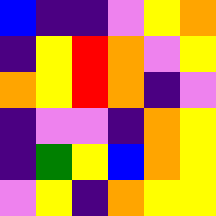[["blue", "indigo", "indigo", "violet", "yellow", "orange"], ["indigo", "yellow", "red", "orange", "violet", "yellow"], ["orange", "yellow", "red", "orange", "indigo", "violet"], ["indigo", "violet", "violet", "indigo", "orange", "yellow"], ["indigo", "green", "yellow", "blue", "orange", "yellow"], ["violet", "yellow", "indigo", "orange", "yellow", "yellow"]]